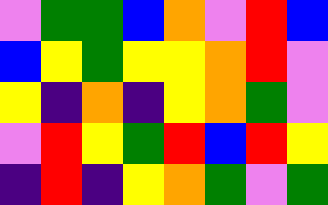[["violet", "green", "green", "blue", "orange", "violet", "red", "blue"], ["blue", "yellow", "green", "yellow", "yellow", "orange", "red", "violet"], ["yellow", "indigo", "orange", "indigo", "yellow", "orange", "green", "violet"], ["violet", "red", "yellow", "green", "red", "blue", "red", "yellow"], ["indigo", "red", "indigo", "yellow", "orange", "green", "violet", "green"]]